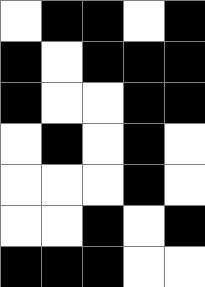[["white", "black", "black", "white", "black"], ["black", "white", "black", "black", "black"], ["black", "white", "white", "black", "black"], ["white", "black", "white", "black", "white"], ["white", "white", "white", "black", "white"], ["white", "white", "black", "white", "black"], ["black", "black", "black", "white", "white"]]